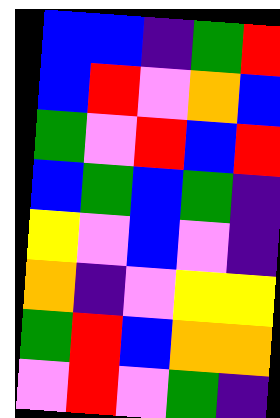[["blue", "blue", "indigo", "green", "red"], ["blue", "red", "violet", "orange", "blue"], ["green", "violet", "red", "blue", "red"], ["blue", "green", "blue", "green", "indigo"], ["yellow", "violet", "blue", "violet", "indigo"], ["orange", "indigo", "violet", "yellow", "yellow"], ["green", "red", "blue", "orange", "orange"], ["violet", "red", "violet", "green", "indigo"]]